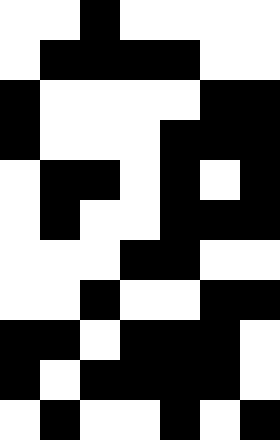[["white", "white", "black", "white", "white", "white", "white"], ["white", "black", "black", "black", "black", "white", "white"], ["black", "white", "white", "white", "white", "black", "black"], ["black", "white", "white", "white", "black", "black", "black"], ["white", "black", "black", "white", "black", "white", "black"], ["white", "black", "white", "white", "black", "black", "black"], ["white", "white", "white", "black", "black", "white", "white"], ["white", "white", "black", "white", "white", "black", "black"], ["black", "black", "white", "black", "black", "black", "white"], ["black", "white", "black", "black", "black", "black", "white"], ["white", "black", "white", "white", "black", "white", "black"]]